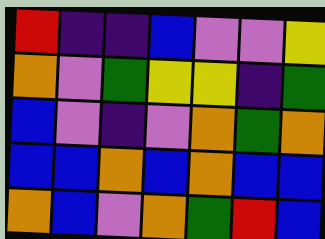[["red", "indigo", "indigo", "blue", "violet", "violet", "yellow"], ["orange", "violet", "green", "yellow", "yellow", "indigo", "green"], ["blue", "violet", "indigo", "violet", "orange", "green", "orange"], ["blue", "blue", "orange", "blue", "orange", "blue", "blue"], ["orange", "blue", "violet", "orange", "green", "red", "blue"]]